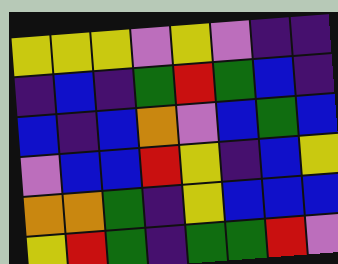[["yellow", "yellow", "yellow", "violet", "yellow", "violet", "indigo", "indigo"], ["indigo", "blue", "indigo", "green", "red", "green", "blue", "indigo"], ["blue", "indigo", "blue", "orange", "violet", "blue", "green", "blue"], ["violet", "blue", "blue", "red", "yellow", "indigo", "blue", "yellow"], ["orange", "orange", "green", "indigo", "yellow", "blue", "blue", "blue"], ["yellow", "red", "green", "indigo", "green", "green", "red", "violet"]]